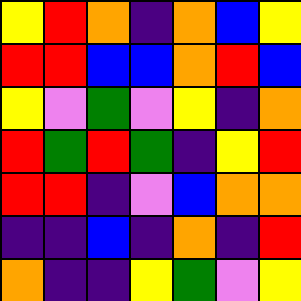[["yellow", "red", "orange", "indigo", "orange", "blue", "yellow"], ["red", "red", "blue", "blue", "orange", "red", "blue"], ["yellow", "violet", "green", "violet", "yellow", "indigo", "orange"], ["red", "green", "red", "green", "indigo", "yellow", "red"], ["red", "red", "indigo", "violet", "blue", "orange", "orange"], ["indigo", "indigo", "blue", "indigo", "orange", "indigo", "red"], ["orange", "indigo", "indigo", "yellow", "green", "violet", "yellow"]]